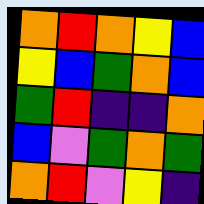[["orange", "red", "orange", "yellow", "blue"], ["yellow", "blue", "green", "orange", "blue"], ["green", "red", "indigo", "indigo", "orange"], ["blue", "violet", "green", "orange", "green"], ["orange", "red", "violet", "yellow", "indigo"]]